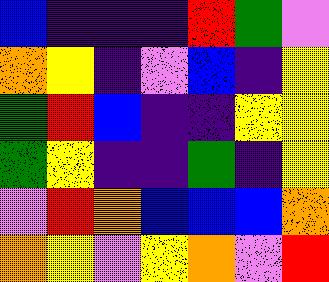[["blue", "indigo", "indigo", "indigo", "red", "green", "violet"], ["orange", "yellow", "indigo", "violet", "blue", "indigo", "yellow"], ["green", "red", "blue", "indigo", "indigo", "yellow", "yellow"], ["green", "yellow", "indigo", "indigo", "green", "indigo", "yellow"], ["violet", "red", "orange", "blue", "blue", "blue", "orange"], ["orange", "yellow", "violet", "yellow", "orange", "violet", "red"]]